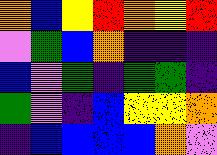[["orange", "blue", "yellow", "red", "orange", "yellow", "red"], ["violet", "green", "blue", "orange", "indigo", "indigo", "indigo"], ["blue", "violet", "green", "indigo", "green", "green", "indigo"], ["green", "violet", "indigo", "blue", "yellow", "yellow", "orange"], ["indigo", "blue", "blue", "blue", "blue", "orange", "violet"]]